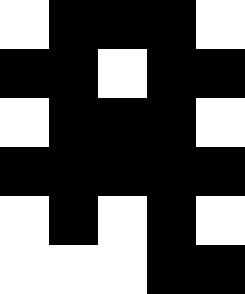[["white", "black", "black", "black", "white"], ["black", "black", "white", "black", "black"], ["white", "black", "black", "black", "white"], ["black", "black", "black", "black", "black"], ["white", "black", "white", "black", "white"], ["white", "white", "white", "black", "black"]]